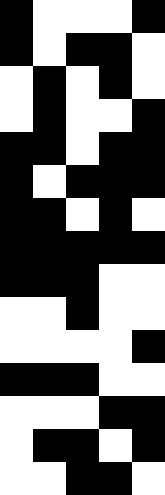[["black", "white", "white", "white", "black"], ["black", "white", "black", "black", "white"], ["white", "black", "white", "black", "white"], ["white", "black", "white", "white", "black"], ["black", "black", "white", "black", "black"], ["black", "white", "black", "black", "black"], ["black", "black", "white", "black", "white"], ["black", "black", "black", "black", "black"], ["black", "black", "black", "white", "white"], ["white", "white", "black", "white", "white"], ["white", "white", "white", "white", "black"], ["black", "black", "black", "white", "white"], ["white", "white", "white", "black", "black"], ["white", "black", "black", "white", "black"], ["white", "white", "black", "black", "white"]]